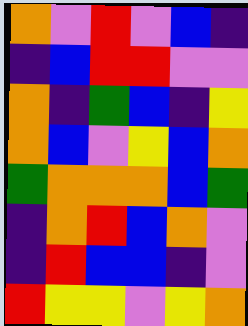[["orange", "violet", "red", "violet", "blue", "indigo"], ["indigo", "blue", "red", "red", "violet", "violet"], ["orange", "indigo", "green", "blue", "indigo", "yellow"], ["orange", "blue", "violet", "yellow", "blue", "orange"], ["green", "orange", "orange", "orange", "blue", "green"], ["indigo", "orange", "red", "blue", "orange", "violet"], ["indigo", "red", "blue", "blue", "indigo", "violet"], ["red", "yellow", "yellow", "violet", "yellow", "orange"]]